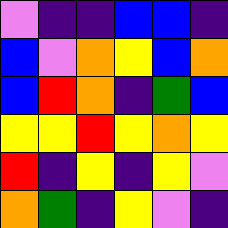[["violet", "indigo", "indigo", "blue", "blue", "indigo"], ["blue", "violet", "orange", "yellow", "blue", "orange"], ["blue", "red", "orange", "indigo", "green", "blue"], ["yellow", "yellow", "red", "yellow", "orange", "yellow"], ["red", "indigo", "yellow", "indigo", "yellow", "violet"], ["orange", "green", "indigo", "yellow", "violet", "indigo"]]